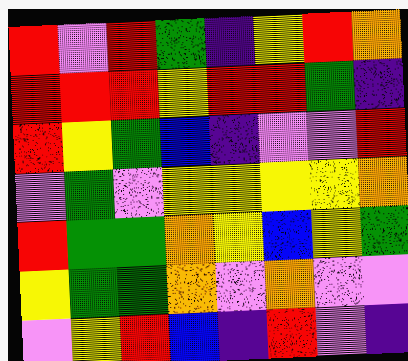[["red", "violet", "red", "green", "indigo", "yellow", "red", "orange"], ["red", "red", "red", "yellow", "red", "red", "green", "indigo"], ["red", "yellow", "green", "blue", "indigo", "violet", "violet", "red"], ["violet", "green", "violet", "yellow", "yellow", "yellow", "yellow", "orange"], ["red", "green", "green", "orange", "yellow", "blue", "yellow", "green"], ["yellow", "green", "green", "orange", "violet", "orange", "violet", "violet"], ["violet", "yellow", "red", "blue", "indigo", "red", "violet", "indigo"]]